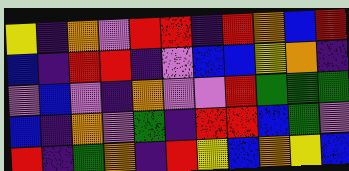[["yellow", "indigo", "orange", "violet", "red", "red", "indigo", "red", "orange", "blue", "red"], ["blue", "indigo", "red", "red", "indigo", "violet", "blue", "blue", "yellow", "orange", "indigo"], ["violet", "blue", "violet", "indigo", "orange", "violet", "violet", "red", "green", "green", "green"], ["blue", "indigo", "orange", "violet", "green", "indigo", "red", "red", "blue", "green", "violet"], ["red", "indigo", "green", "orange", "indigo", "red", "yellow", "blue", "orange", "yellow", "blue"]]